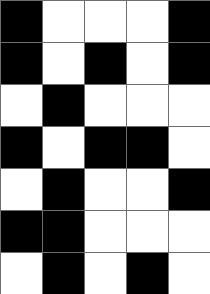[["black", "white", "white", "white", "black"], ["black", "white", "black", "white", "black"], ["white", "black", "white", "white", "white"], ["black", "white", "black", "black", "white"], ["white", "black", "white", "white", "black"], ["black", "black", "white", "white", "white"], ["white", "black", "white", "black", "white"]]